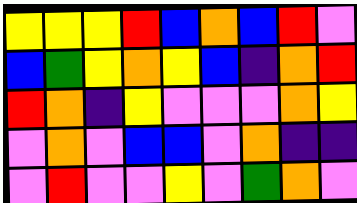[["yellow", "yellow", "yellow", "red", "blue", "orange", "blue", "red", "violet"], ["blue", "green", "yellow", "orange", "yellow", "blue", "indigo", "orange", "red"], ["red", "orange", "indigo", "yellow", "violet", "violet", "violet", "orange", "yellow"], ["violet", "orange", "violet", "blue", "blue", "violet", "orange", "indigo", "indigo"], ["violet", "red", "violet", "violet", "yellow", "violet", "green", "orange", "violet"]]